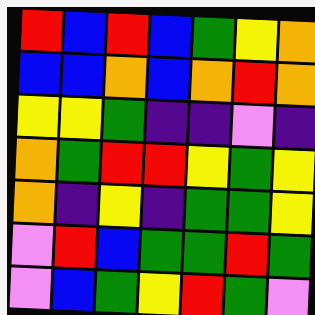[["red", "blue", "red", "blue", "green", "yellow", "orange"], ["blue", "blue", "orange", "blue", "orange", "red", "orange"], ["yellow", "yellow", "green", "indigo", "indigo", "violet", "indigo"], ["orange", "green", "red", "red", "yellow", "green", "yellow"], ["orange", "indigo", "yellow", "indigo", "green", "green", "yellow"], ["violet", "red", "blue", "green", "green", "red", "green"], ["violet", "blue", "green", "yellow", "red", "green", "violet"]]